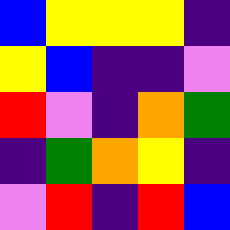[["blue", "yellow", "yellow", "yellow", "indigo"], ["yellow", "blue", "indigo", "indigo", "violet"], ["red", "violet", "indigo", "orange", "green"], ["indigo", "green", "orange", "yellow", "indigo"], ["violet", "red", "indigo", "red", "blue"]]